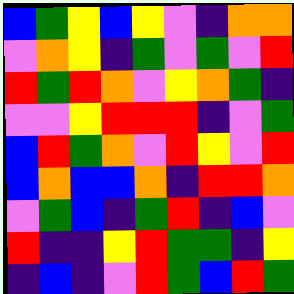[["blue", "green", "yellow", "blue", "yellow", "violet", "indigo", "orange", "orange"], ["violet", "orange", "yellow", "indigo", "green", "violet", "green", "violet", "red"], ["red", "green", "red", "orange", "violet", "yellow", "orange", "green", "indigo"], ["violet", "violet", "yellow", "red", "red", "red", "indigo", "violet", "green"], ["blue", "red", "green", "orange", "violet", "red", "yellow", "violet", "red"], ["blue", "orange", "blue", "blue", "orange", "indigo", "red", "red", "orange"], ["violet", "green", "blue", "indigo", "green", "red", "indigo", "blue", "violet"], ["red", "indigo", "indigo", "yellow", "red", "green", "green", "indigo", "yellow"], ["indigo", "blue", "indigo", "violet", "red", "green", "blue", "red", "green"]]